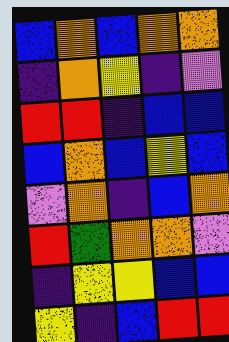[["blue", "orange", "blue", "orange", "orange"], ["indigo", "orange", "yellow", "indigo", "violet"], ["red", "red", "indigo", "blue", "blue"], ["blue", "orange", "blue", "yellow", "blue"], ["violet", "orange", "indigo", "blue", "orange"], ["red", "green", "orange", "orange", "violet"], ["indigo", "yellow", "yellow", "blue", "blue"], ["yellow", "indigo", "blue", "red", "red"]]